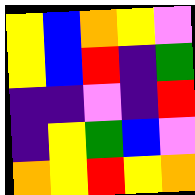[["yellow", "blue", "orange", "yellow", "violet"], ["yellow", "blue", "red", "indigo", "green"], ["indigo", "indigo", "violet", "indigo", "red"], ["indigo", "yellow", "green", "blue", "violet"], ["orange", "yellow", "red", "yellow", "orange"]]